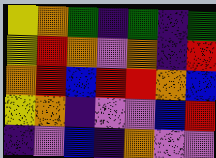[["yellow", "orange", "green", "indigo", "green", "indigo", "green"], ["yellow", "red", "orange", "violet", "orange", "indigo", "red"], ["orange", "red", "blue", "red", "red", "orange", "blue"], ["yellow", "orange", "indigo", "violet", "violet", "blue", "red"], ["indigo", "violet", "blue", "indigo", "orange", "violet", "violet"]]